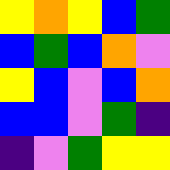[["yellow", "orange", "yellow", "blue", "green"], ["blue", "green", "blue", "orange", "violet"], ["yellow", "blue", "violet", "blue", "orange"], ["blue", "blue", "violet", "green", "indigo"], ["indigo", "violet", "green", "yellow", "yellow"]]